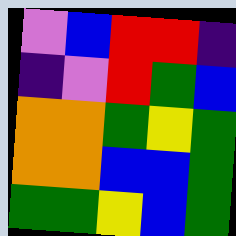[["violet", "blue", "red", "red", "indigo"], ["indigo", "violet", "red", "green", "blue"], ["orange", "orange", "green", "yellow", "green"], ["orange", "orange", "blue", "blue", "green"], ["green", "green", "yellow", "blue", "green"]]